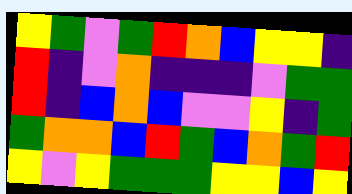[["yellow", "green", "violet", "green", "red", "orange", "blue", "yellow", "yellow", "indigo"], ["red", "indigo", "violet", "orange", "indigo", "indigo", "indigo", "violet", "green", "green"], ["red", "indigo", "blue", "orange", "blue", "violet", "violet", "yellow", "indigo", "green"], ["green", "orange", "orange", "blue", "red", "green", "blue", "orange", "green", "red"], ["yellow", "violet", "yellow", "green", "green", "green", "yellow", "yellow", "blue", "yellow"]]